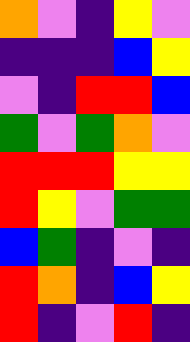[["orange", "violet", "indigo", "yellow", "violet"], ["indigo", "indigo", "indigo", "blue", "yellow"], ["violet", "indigo", "red", "red", "blue"], ["green", "violet", "green", "orange", "violet"], ["red", "red", "red", "yellow", "yellow"], ["red", "yellow", "violet", "green", "green"], ["blue", "green", "indigo", "violet", "indigo"], ["red", "orange", "indigo", "blue", "yellow"], ["red", "indigo", "violet", "red", "indigo"]]